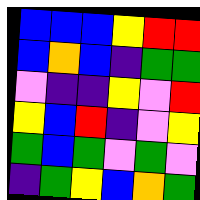[["blue", "blue", "blue", "yellow", "red", "red"], ["blue", "orange", "blue", "indigo", "green", "green"], ["violet", "indigo", "indigo", "yellow", "violet", "red"], ["yellow", "blue", "red", "indigo", "violet", "yellow"], ["green", "blue", "green", "violet", "green", "violet"], ["indigo", "green", "yellow", "blue", "orange", "green"]]